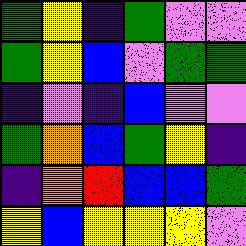[["green", "yellow", "indigo", "green", "violet", "violet"], ["green", "yellow", "blue", "violet", "green", "green"], ["indigo", "violet", "indigo", "blue", "violet", "violet"], ["green", "orange", "blue", "green", "yellow", "indigo"], ["indigo", "orange", "red", "blue", "blue", "green"], ["yellow", "blue", "yellow", "yellow", "yellow", "violet"]]